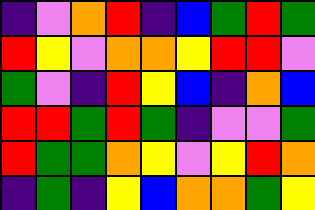[["indigo", "violet", "orange", "red", "indigo", "blue", "green", "red", "green"], ["red", "yellow", "violet", "orange", "orange", "yellow", "red", "red", "violet"], ["green", "violet", "indigo", "red", "yellow", "blue", "indigo", "orange", "blue"], ["red", "red", "green", "red", "green", "indigo", "violet", "violet", "green"], ["red", "green", "green", "orange", "yellow", "violet", "yellow", "red", "orange"], ["indigo", "green", "indigo", "yellow", "blue", "orange", "orange", "green", "yellow"]]